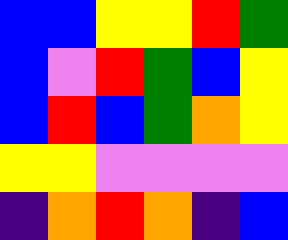[["blue", "blue", "yellow", "yellow", "red", "green"], ["blue", "violet", "red", "green", "blue", "yellow"], ["blue", "red", "blue", "green", "orange", "yellow"], ["yellow", "yellow", "violet", "violet", "violet", "violet"], ["indigo", "orange", "red", "orange", "indigo", "blue"]]